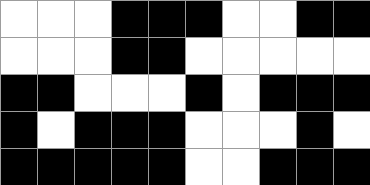[["white", "white", "white", "black", "black", "black", "white", "white", "black", "black"], ["white", "white", "white", "black", "black", "white", "white", "white", "white", "white"], ["black", "black", "white", "white", "white", "black", "white", "black", "black", "black"], ["black", "white", "black", "black", "black", "white", "white", "white", "black", "white"], ["black", "black", "black", "black", "black", "white", "white", "black", "black", "black"]]